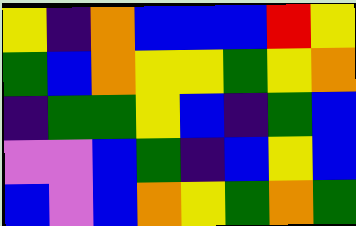[["yellow", "indigo", "orange", "blue", "blue", "blue", "red", "yellow"], ["green", "blue", "orange", "yellow", "yellow", "green", "yellow", "orange"], ["indigo", "green", "green", "yellow", "blue", "indigo", "green", "blue"], ["violet", "violet", "blue", "green", "indigo", "blue", "yellow", "blue"], ["blue", "violet", "blue", "orange", "yellow", "green", "orange", "green"]]